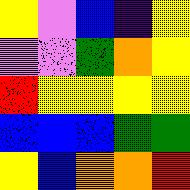[["yellow", "violet", "blue", "indigo", "yellow"], ["violet", "violet", "green", "orange", "yellow"], ["red", "yellow", "yellow", "yellow", "yellow"], ["blue", "blue", "blue", "green", "green"], ["yellow", "blue", "orange", "orange", "red"]]